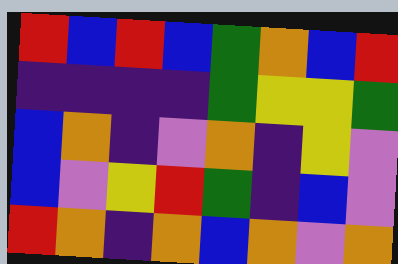[["red", "blue", "red", "blue", "green", "orange", "blue", "red"], ["indigo", "indigo", "indigo", "indigo", "green", "yellow", "yellow", "green"], ["blue", "orange", "indigo", "violet", "orange", "indigo", "yellow", "violet"], ["blue", "violet", "yellow", "red", "green", "indigo", "blue", "violet"], ["red", "orange", "indigo", "orange", "blue", "orange", "violet", "orange"]]